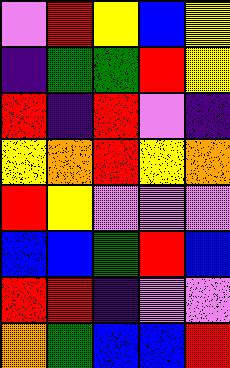[["violet", "red", "yellow", "blue", "yellow"], ["indigo", "green", "green", "red", "yellow"], ["red", "indigo", "red", "violet", "indigo"], ["yellow", "orange", "red", "yellow", "orange"], ["red", "yellow", "violet", "violet", "violet"], ["blue", "blue", "green", "red", "blue"], ["red", "red", "indigo", "violet", "violet"], ["orange", "green", "blue", "blue", "red"]]